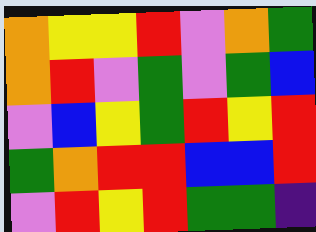[["orange", "yellow", "yellow", "red", "violet", "orange", "green"], ["orange", "red", "violet", "green", "violet", "green", "blue"], ["violet", "blue", "yellow", "green", "red", "yellow", "red"], ["green", "orange", "red", "red", "blue", "blue", "red"], ["violet", "red", "yellow", "red", "green", "green", "indigo"]]